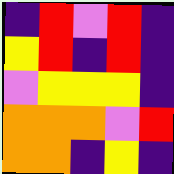[["indigo", "red", "violet", "red", "indigo"], ["yellow", "red", "indigo", "red", "indigo"], ["violet", "yellow", "yellow", "yellow", "indigo"], ["orange", "orange", "orange", "violet", "red"], ["orange", "orange", "indigo", "yellow", "indigo"]]